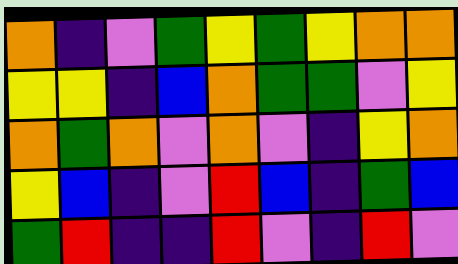[["orange", "indigo", "violet", "green", "yellow", "green", "yellow", "orange", "orange"], ["yellow", "yellow", "indigo", "blue", "orange", "green", "green", "violet", "yellow"], ["orange", "green", "orange", "violet", "orange", "violet", "indigo", "yellow", "orange"], ["yellow", "blue", "indigo", "violet", "red", "blue", "indigo", "green", "blue"], ["green", "red", "indigo", "indigo", "red", "violet", "indigo", "red", "violet"]]